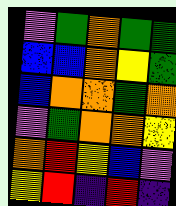[["violet", "green", "orange", "green", "green"], ["blue", "blue", "orange", "yellow", "green"], ["blue", "orange", "orange", "green", "orange"], ["violet", "green", "orange", "orange", "yellow"], ["orange", "red", "yellow", "blue", "violet"], ["yellow", "red", "indigo", "red", "indigo"]]